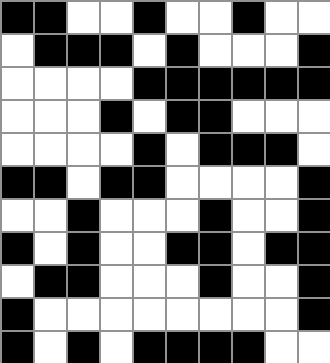[["black", "black", "white", "white", "black", "white", "white", "black", "white", "white"], ["white", "black", "black", "black", "white", "black", "white", "white", "white", "black"], ["white", "white", "white", "white", "black", "black", "black", "black", "black", "black"], ["white", "white", "white", "black", "white", "black", "black", "white", "white", "white"], ["white", "white", "white", "white", "black", "white", "black", "black", "black", "white"], ["black", "black", "white", "black", "black", "white", "white", "white", "white", "black"], ["white", "white", "black", "white", "white", "white", "black", "white", "white", "black"], ["black", "white", "black", "white", "white", "black", "black", "white", "black", "black"], ["white", "black", "black", "white", "white", "white", "black", "white", "white", "black"], ["black", "white", "white", "white", "white", "white", "white", "white", "white", "black"], ["black", "white", "black", "white", "black", "black", "black", "black", "white", "white"]]